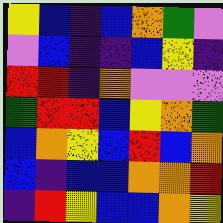[["yellow", "blue", "indigo", "blue", "orange", "green", "violet"], ["violet", "blue", "indigo", "indigo", "blue", "yellow", "indigo"], ["red", "red", "indigo", "orange", "violet", "violet", "violet"], ["green", "red", "red", "blue", "yellow", "orange", "green"], ["blue", "orange", "yellow", "blue", "red", "blue", "orange"], ["blue", "indigo", "blue", "blue", "orange", "orange", "red"], ["indigo", "red", "yellow", "blue", "blue", "orange", "yellow"]]